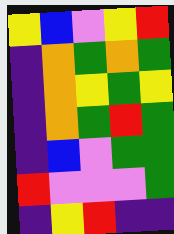[["yellow", "blue", "violet", "yellow", "red"], ["indigo", "orange", "green", "orange", "green"], ["indigo", "orange", "yellow", "green", "yellow"], ["indigo", "orange", "green", "red", "green"], ["indigo", "blue", "violet", "green", "green"], ["red", "violet", "violet", "violet", "green"], ["indigo", "yellow", "red", "indigo", "indigo"]]